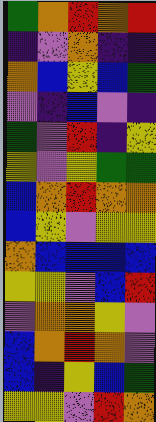[["green", "orange", "red", "orange", "red"], ["indigo", "violet", "orange", "indigo", "indigo"], ["orange", "blue", "yellow", "blue", "green"], ["violet", "indigo", "blue", "violet", "indigo"], ["green", "violet", "red", "indigo", "yellow"], ["yellow", "violet", "yellow", "green", "green"], ["blue", "orange", "red", "orange", "orange"], ["blue", "yellow", "violet", "yellow", "yellow"], ["orange", "blue", "blue", "blue", "blue"], ["yellow", "yellow", "violet", "blue", "red"], ["violet", "orange", "orange", "yellow", "violet"], ["blue", "orange", "red", "orange", "violet"], ["blue", "indigo", "yellow", "blue", "green"], ["yellow", "yellow", "violet", "red", "orange"]]